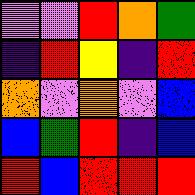[["violet", "violet", "red", "orange", "green"], ["indigo", "red", "yellow", "indigo", "red"], ["orange", "violet", "orange", "violet", "blue"], ["blue", "green", "red", "indigo", "blue"], ["red", "blue", "red", "red", "red"]]